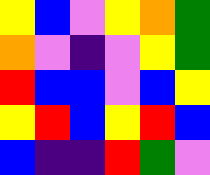[["yellow", "blue", "violet", "yellow", "orange", "green"], ["orange", "violet", "indigo", "violet", "yellow", "green"], ["red", "blue", "blue", "violet", "blue", "yellow"], ["yellow", "red", "blue", "yellow", "red", "blue"], ["blue", "indigo", "indigo", "red", "green", "violet"]]